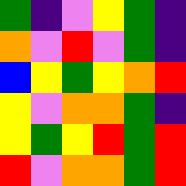[["green", "indigo", "violet", "yellow", "green", "indigo"], ["orange", "violet", "red", "violet", "green", "indigo"], ["blue", "yellow", "green", "yellow", "orange", "red"], ["yellow", "violet", "orange", "orange", "green", "indigo"], ["yellow", "green", "yellow", "red", "green", "red"], ["red", "violet", "orange", "orange", "green", "red"]]